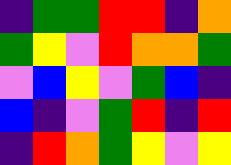[["indigo", "green", "green", "red", "red", "indigo", "orange"], ["green", "yellow", "violet", "red", "orange", "orange", "green"], ["violet", "blue", "yellow", "violet", "green", "blue", "indigo"], ["blue", "indigo", "violet", "green", "red", "indigo", "red"], ["indigo", "red", "orange", "green", "yellow", "violet", "yellow"]]